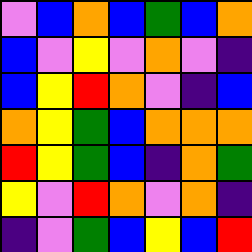[["violet", "blue", "orange", "blue", "green", "blue", "orange"], ["blue", "violet", "yellow", "violet", "orange", "violet", "indigo"], ["blue", "yellow", "red", "orange", "violet", "indigo", "blue"], ["orange", "yellow", "green", "blue", "orange", "orange", "orange"], ["red", "yellow", "green", "blue", "indigo", "orange", "green"], ["yellow", "violet", "red", "orange", "violet", "orange", "indigo"], ["indigo", "violet", "green", "blue", "yellow", "blue", "red"]]